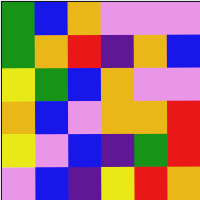[["green", "blue", "orange", "violet", "violet", "violet"], ["green", "orange", "red", "indigo", "orange", "blue"], ["yellow", "green", "blue", "orange", "violet", "violet"], ["orange", "blue", "violet", "orange", "orange", "red"], ["yellow", "violet", "blue", "indigo", "green", "red"], ["violet", "blue", "indigo", "yellow", "red", "orange"]]